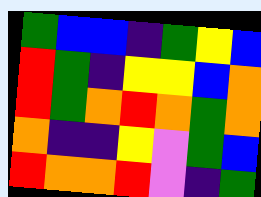[["green", "blue", "blue", "indigo", "green", "yellow", "blue"], ["red", "green", "indigo", "yellow", "yellow", "blue", "orange"], ["red", "green", "orange", "red", "orange", "green", "orange"], ["orange", "indigo", "indigo", "yellow", "violet", "green", "blue"], ["red", "orange", "orange", "red", "violet", "indigo", "green"]]